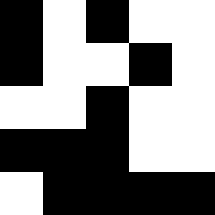[["black", "white", "black", "white", "white"], ["black", "white", "white", "black", "white"], ["white", "white", "black", "white", "white"], ["black", "black", "black", "white", "white"], ["white", "black", "black", "black", "black"]]